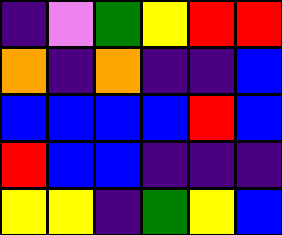[["indigo", "violet", "green", "yellow", "red", "red"], ["orange", "indigo", "orange", "indigo", "indigo", "blue"], ["blue", "blue", "blue", "blue", "red", "blue"], ["red", "blue", "blue", "indigo", "indigo", "indigo"], ["yellow", "yellow", "indigo", "green", "yellow", "blue"]]